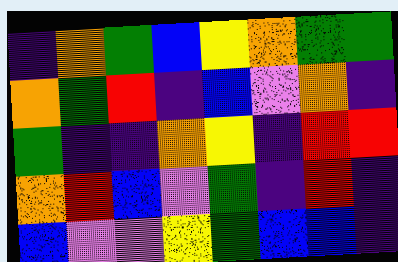[["indigo", "orange", "green", "blue", "yellow", "orange", "green", "green"], ["orange", "green", "red", "indigo", "blue", "violet", "orange", "indigo"], ["green", "indigo", "indigo", "orange", "yellow", "indigo", "red", "red"], ["orange", "red", "blue", "violet", "green", "indigo", "red", "indigo"], ["blue", "violet", "violet", "yellow", "green", "blue", "blue", "indigo"]]